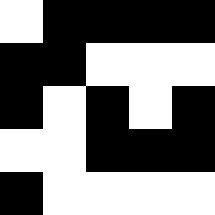[["white", "black", "black", "black", "black"], ["black", "black", "white", "white", "white"], ["black", "white", "black", "white", "black"], ["white", "white", "black", "black", "black"], ["black", "white", "white", "white", "white"]]